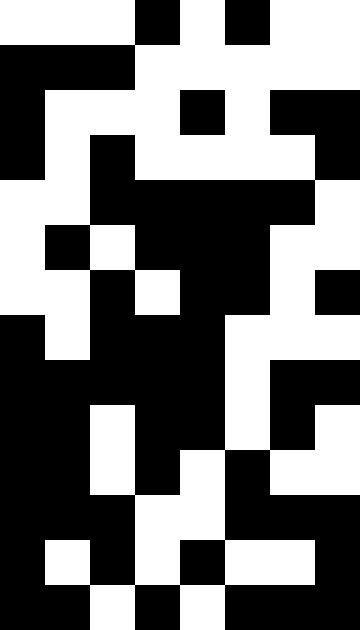[["white", "white", "white", "black", "white", "black", "white", "white"], ["black", "black", "black", "white", "white", "white", "white", "white"], ["black", "white", "white", "white", "black", "white", "black", "black"], ["black", "white", "black", "white", "white", "white", "white", "black"], ["white", "white", "black", "black", "black", "black", "black", "white"], ["white", "black", "white", "black", "black", "black", "white", "white"], ["white", "white", "black", "white", "black", "black", "white", "black"], ["black", "white", "black", "black", "black", "white", "white", "white"], ["black", "black", "black", "black", "black", "white", "black", "black"], ["black", "black", "white", "black", "black", "white", "black", "white"], ["black", "black", "white", "black", "white", "black", "white", "white"], ["black", "black", "black", "white", "white", "black", "black", "black"], ["black", "white", "black", "white", "black", "white", "white", "black"], ["black", "black", "white", "black", "white", "black", "black", "black"]]